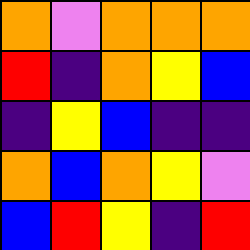[["orange", "violet", "orange", "orange", "orange"], ["red", "indigo", "orange", "yellow", "blue"], ["indigo", "yellow", "blue", "indigo", "indigo"], ["orange", "blue", "orange", "yellow", "violet"], ["blue", "red", "yellow", "indigo", "red"]]